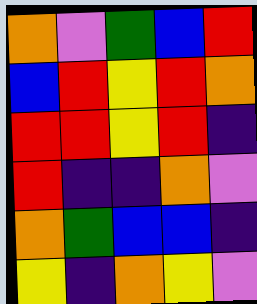[["orange", "violet", "green", "blue", "red"], ["blue", "red", "yellow", "red", "orange"], ["red", "red", "yellow", "red", "indigo"], ["red", "indigo", "indigo", "orange", "violet"], ["orange", "green", "blue", "blue", "indigo"], ["yellow", "indigo", "orange", "yellow", "violet"]]